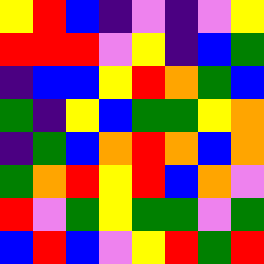[["yellow", "red", "blue", "indigo", "violet", "indigo", "violet", "yellow"], ["red", "red", "red", "violet", "yellow", "indigo", "blue", "green"], ["indigo", "blue", "blue", "yellow", "red", "orange", "green", "blue"], ["green", "indigo", "yellow", "blue", "green", "green", "yellow", "orange"], ["indigo", "green", "blue", "orange", "red", "orange", "blue", "orange"], ["green", "orange", "red", "yellow", "red", "blue", "orange", "violet"], ["red", "violet", "green", "yellow", "green", "green", "violet", "green"], ["blue", "red", "blue", "violet", "yellow", "red", "green", "red"]]